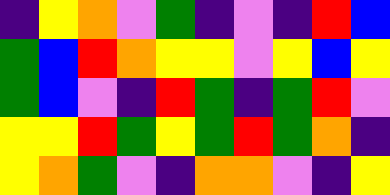[["indigo", "yellow", "orange", "violet", "green", "indigo", "violet", "indigo", "red", "blue"], ["green", "blue", "red", "orange", "yellow", "yellow", "violet", "yellow", "blue", "yellow"], ["green", "blue", "violet", "indigo", "red", "green", "indigo", "green", "red", "violet"], ["yellow", "yellow", "red", "green", "yellow", "green", "red", "green", "orange", "indigo"], ["yellow", "orange", "green", "violet", "indigo", "orange", "orange", "violet", "indigo", "yellow"]]